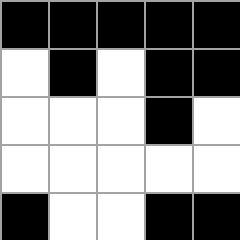[["black", "black", "black", "black", "black"], ["white", "black", "white", "black", "black"], ["white", "white", "white", "black", "white"], ["white", "white", "white", "white", "white"], ["black", "white", "white", "black", "black"]]